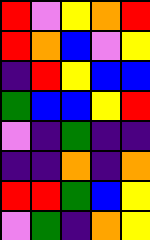[["red", "violet", "yellow", "orange", "red"], ["red", "orange", "blue", "violet", "yellow"], ["indigo", "red", "yellow", "blue", "blue"], ["green", "blue", "blue", "yellow", "red"], ["violet", "indigo", "green", "indigo", "indigo"], ["indigo", "indigo", "orange", "indigo", "orange"], ["red", "red", "green", "blue", "yellow"], ["violet", "green", "indigo", "orange", "yellow"]]